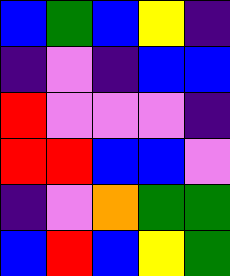[["blue", "green", "blue", "yellow", "indigo"], ["indigo", "violet", "indigo", "blue", "blue"], ["red", "violet", "violet", "violet", "indigo"], ["red", "red", "blue", "blue", "violet"], ["indigo", "violet", "orange", "green", "green"], ["blue", "red", "blue", "yellow", "green"]]